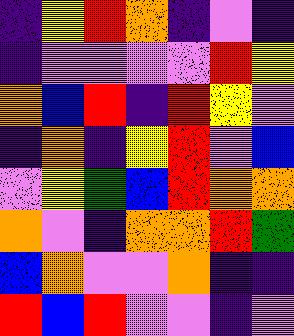[["indigo", "yellow", "red", "orange", "indigo", "violet", "indigo"], ["indigo", "violet", "violet", "violet", "violet", "red", "yellow"], ["orange", "blue", "red", "indigo", "red", "yellow", "violet"], ["indigo", "orange", "indigo", "yellow", "red", "violet", "blue"], ["violet", "yellow", "green", "blue", "red", "orange", "orange"], ["orange", "violet", "indigo", "orange", "orange", "red", "green"], ["blue", "orange", "violet", "violet", "orange", "indigo", "indigo"], ["red", "blue", "red", "violet", "violet", "indigo", "violet"]]